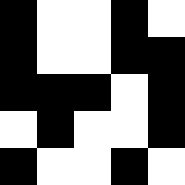[["black", "white", "white", "black", "white"], ["black", "white", "white", "black", "black"], ["black", "black", "black", "white", "black"], ["white", "black", "white", "white", "black"], ["black", "white", "white", "black", "white"]]